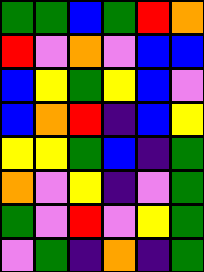[["green", "green", "blue", "green", "red", "orange"], ["red", "violet", "orange", "violet", "blue", "blue"], ["blue", "yellow", "green", "yellow", "blue", "violet"], ["blue", "orange", "red", "indigo", "blue", "yellow"], ["yellow", "yellow", "green", "blue", "indigo", "green"], ["orange", "violet", "yellow", "indigo", "violet", "green"], ["green", "violet", "red", "violet", "yellow", "green"], ["violet", "green", "indigo", "orange", "indigo", "green"]]